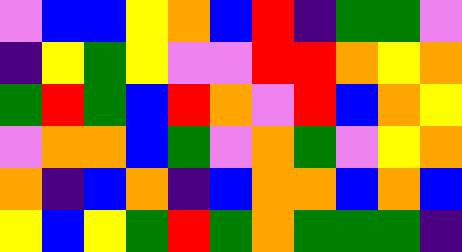[["violet", "blue", "blue", "yellow", "orange", "blue", "red", "indigo", "green", "green", "violet"], ["indigo", "yellow", "green", "yellow", "violet", "violet", "red", "red", "orange", "yellow", "orange"], ["green", "red", "green", "blue", "red", "orange", "violet", "red", "blue", "orange", "yellow"], ["violet", "orange", "orange", "blue", "green", "violet", "orange", "green", "violet", "yellow", "orange"], ["orange", "indigo", "blue", "orange", "indigo", "blue", "orange", "orange", "blue", "orange", "blue"], ["yellow", "blue", "yellow", "green", "red", "green", "orange", "green", "green", "green", "indigo"]]